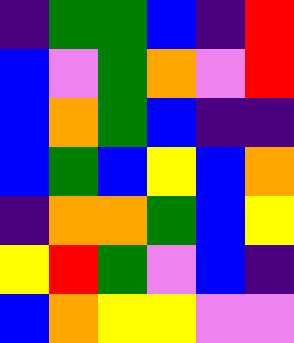[["indigo", "green", "green", "blue", "indigo", "red"], ["blue", "violet", "green", "orange", "violet", "red"], ["blue", "orange", "green", "blue", "indigo", "indigo"], ["blue", "green", "blue", "yellow", "blue", "orange"], ["indigo", "orange", "orange", "green", "blue", "yellow"], ["yellow", "red", "green", "violet", "blue", "indigo"], ["blue", "orange", "yellow", "yellow", "violet", "violet"]]